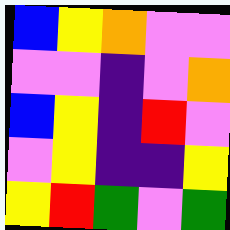[["blue", "yellow", "orange", "violet", "violet"], ["violet", "violet", "indigo", "violet", "orange"], ["blue", "yellow", "indigo", "red", "violet"], ["violet", "yellow", "indigo", "indigo", "yellow"], ["yellow", "red", "green", "violet", "green"]]